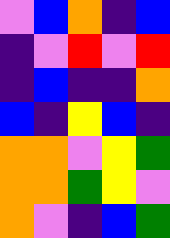[["violet", "blue", "orange", "indigo", "blue"], ["indigo", "violet", "red", "violet", "red"], ["indigo", "blue", "indigo", "indigo", "orange"], ["blue", "indigo", "yellow", "blue", "indigo"], ["orange", "orange", "violet", "yellow", "green"], ["orange", "orange", "green", "yellow", "violet"], ["orange", "violet", "indigo", "blue", "green"]]